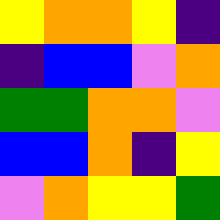[["yellow", "orange", "orange", "yellow", "indigo"], ["indigo", "blue", "blue", "violet", "orange"], ["green", "green", "orange", "orange", "violet"], ["blue", "blue", "orange", "indigo", "yellow"], ["violet", "orange", "yellow", "yellow", "green"]]